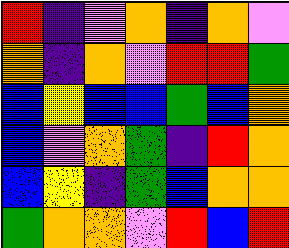[["red", "indigo", "violet", "orange", "indigo", "orange", "violet"], ["orange", "indigo", "orange", "violet", "red", "red", "green"], ["blue", "yellow", "blue", "blue", "green", "blue", "orange"], ["blue", "violet", "orange", "green", "indigo", "red", "orange"], ["blue", "yellow", "indigo", "green", "blue", "orange", "orange"], ["green", "orange", "orange", "violet", "red", "blue", "red"]]